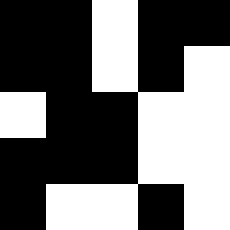[["black", "black", "white", "black", "black"], ["black", "black", "white", "black", "white"], ["white", "black", "black", "white", "white"], ["black", "black", "black", "white", "white"], ["black", "white", "white", "black", "white"]]